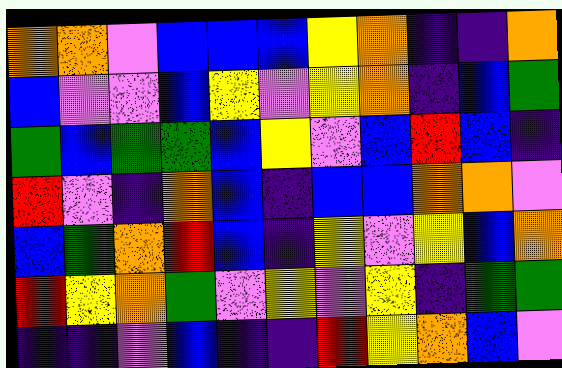[["orange", "orange", "violet", "blue", "blue", "blue", "yellow", "orange", "indigo", "indigo", "orange"], ["blue", "violet", "violet", "blue", "yellow", "violet", "yellow", "orange", "indigo", "blue", "green"], ["green", "blue", "green", "green", "blue", "yellow", "violet", "blue", "red", "blue", "indigo"], ["red", "violet", "indigo", "orange", "blue", "indigo", "blue", "blue", "orange", "orange", "violet"], ["blue", "green", "orange", "red", "blue", "indigo", "yellow", "violet", "yellow", "blue", "orange"], ["red", "yellow", "orange", "green", "violet", "yellow", "violet", "yellow", "indigo", "green", "green"], ["indigo", "indigo", "violet", "blue", "indigo", "indigo", "red", "yellow", "orange", "blue", "violet"]]